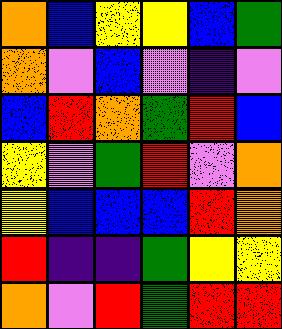[["orange", "blue", "yellow", "yellow", "blue", "green"], ["orange", "violet", "blue", "violet", "indigo", "violet"], ["blue", "red", "orange", "green", "red", "blue"], ["yellow", "violet", "green", "red", "violet", "orange"], ["yellow", "blue", "blue", "blue", "red", "orange"], ["red", "indigo", "indigo", "green", "yellow", "yellow"], ["orange", "violet", "red", "green", "red", "red"]]